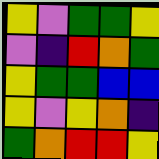[["yellow", "violet", "green", "green", "yellow"], ["violet", "indigo", "red", "orange", "green"], ["yellow", "green", "green", "blue", "blue"], ["yellow", "violet", "yellow", "orange", "indigo"], ["green", "orange", "red", "red", "yellow"]]